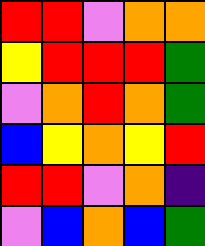[["red", "red", "violet", "orange", "orange"], ["yellow", "red", "red", "red", "green"], ["violet", "orange", "red", "orange", "green"], ["blue", "yellow", "orange", "yellow", "red"], ["red", "red", "violet", "orange", "indigo"], ["violet", "blue", "orange", "blue", "green"]]